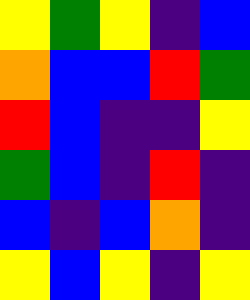[["yellow", "green", "yellow", "indigo", "blue"], ["orange", "blue", "blue", "red", "green"], ["red", "blue", "indigo", "indigo", "yellow"], ["green", "blue", "indigo", "red", "indigo"], ["blue", "indigo", "blue", "orange", "indigo"], ["yellow", "blue", "yellow", "indigo", "yellow"]]